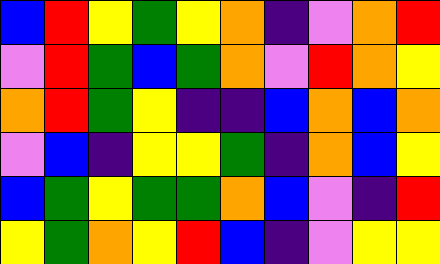[["blue", "red", "yellow", "green", "yellow", "orange", "indigo", "violet", "orange", "red"], ["violet", "red", "green", "blue", "green", "orange", "violet", "red", "orange", "yellow"], ["orange", "red", "green", "yellow", "indigo", "indigo", "blue", "orange", "blue", "orange"], ["violet", "blue", "indigo", "yellow", "yellow", "green", "indigo", "orange", "blue", "yellow"], ["blue", "green", "yellow", "green", "green", "orange", "blue", "violet", "indigo", "red"], ["yellow", "green", "orange", "yellow", "red", "blue", "indigo", "violet", "yellow", "yellow"]]